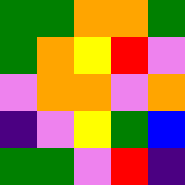[["green", "green", "orange", "orange", "green"], ["green", "orange", "yellow", "red", "violet"], ["violet", "orange", "orange", "violet", "orange"], ["indigo", "violet", "yellow", "green", "blue"], ["green", "green", "violet", "red", "indigo"]]